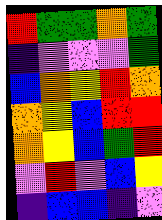[["red", "green", "green", "orange", "green"], ["indigo", "violet", "violet", "violet", "green"], ["blue", "orange", "yellow", "red", "orange"], ["orange", "yellow", "blue", "red", "red"], ["orange", "yellow", "blue", "green", "red"], ["violet", "red", "violet", "blue", "yellow"], ["indigo", "blue", "blue", "indigo", "violet"]]